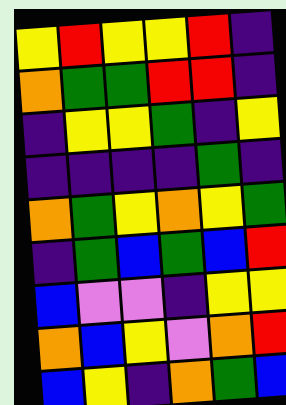[["yellow", "red", "yellow", "yellow", "red", "indigo"], ["orange", "green", "green", "red", "red", "indigo"], ["indigo", "yellow", "yellow", "green", "indigo", "yellow"], ["indigo", "indigo", "indigo", "indigo", "green", "indigo"], ["orange", "green", "yellow", "orange", "yellow", "green"], ["indigo", "green", "blue", "green", "blue", "red"], ["blue", "violet", "violet", "indigo", "yellow", "yellow"], ["orange", "blue", "yellow", "violet", "orange", "red"], ["blue", "yellow", "indigo", "orange", "green", "blue"]]